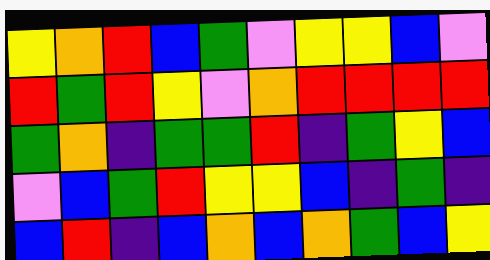[["yellow", "orange", "red", "blue", "green", "violet", "yellow", "yellow", "blue", "violet"], ["red", "green", "red", "yellow", "violet", "orange", "red", "red", "red", "red"], ["green", "orange", "indigo", "green", "green", "red", "indigo", "green", "yellow", "blue"], ["violet", "blue", "green", "red", "yellow", "yellow", "blue", "indigo", "green", "indigo"], ["blue", "red", "indigo", "blue", "orange", "blue", "orange", "green", "blue", "yellow"]]